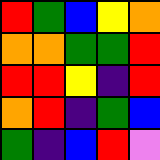[["red", "green", "blue", "yellow", "orange"], ["orange", "orange", "green", "green", "red"], ["red", "red", "yellow", "indigo", "red"], ["orange", "red", "indigo", "green", "blue"], ["green", "indigo", "blue", "red", "violet"]]